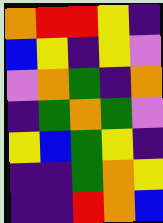[["orange", "red", "red", "yellow", "indigo"], ["blue", "yellow", "indigo", "yellow", "violet"], ["violet", "orange", "green", "indigo", "orange"], ["indigo", "green", "orange", "green", "violet"], ["yellow", "blue", "green", "yellow", "indigo"], ["indigo", "indigo", "green", "orange", "yellow"], ["indigo", "indigo", "red", "orange", "blue"]]